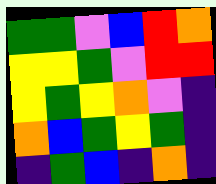[["green", "green", "violet", "blue", "red", "orange"], ["yellow", "yellow", "green", "violet", "red", "red"], ["yellow", "green", "yellow", "orange", "violet", "indigo"], ["orange", "blue", "green", "yellow", "green", "indigo"], ["indigo", "green", "blue", "indigo", "orange", "indigo"]]